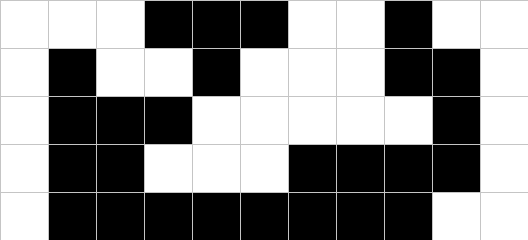[["white", "white", "white", "black", "black", "black", "white", "white", "black", "white", "white"], ["white", "black", "white", "white", "black", "white", "white", "white", "black", "black", "white"], ["white", "black", "black", "black", "white", "white", "white", "white", "white", "black", "white"], ["white", "black", "black", "white", "white", "white", "black", "black", "black", "black", "white"], ["white", "black", "black", "black", "black", "black", "black", "black", "black", "white", "white"]]